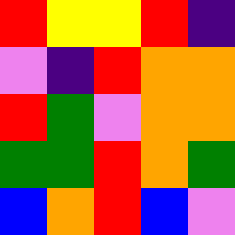[["red", "yellow", "yellow", "red", "indigo"], ["violet", "indigo", "red", "orange", "orange"], ["red", "green", "violet", "orange", "orange"], ["green", "green", "red", "orange", "green"], ["blue", "orange", "red", "blue", "violet"]]